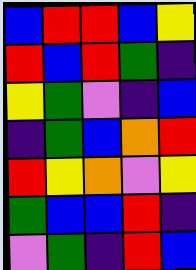[["blue", "red", "red", "blue", "yellow"], ["red", "blue", "red", "green", "indigo"], ["yellow", "green", "violet", "indigo", "blue"], ["indigo", "green", "blue", "orange", "red"], ["red", "yellow", "orange", "violet", "yellow"], ["green", "blue", "blue", "red", "indigo"], ["violet", "green", "indigo", "red", "blue"]]